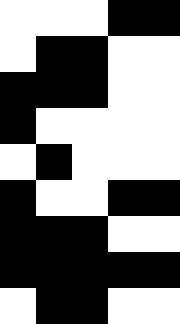[["white", "white", "white", "black", "black"], ["white", "black", "black", "white", "white"], ["black", "black", "black", "white", "white"], ["black", "white", "white", "white", "white"], ["white", "black", "white", "white", "white"], ["black", "white", "white", "black", "black"], ["black", "black", "black", "white", "white"], ["black", "black", "black", "black", "black"], ["white", "black", "black", "white", "white"]]